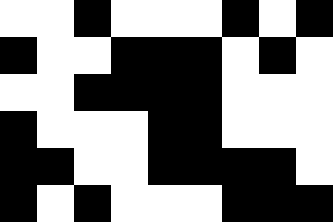[["white", "white", "black", "white", "white", "white", "black", "white", "black"], ["black", "white", "white", "black", "black", "black", "white", "black", "white"], ["white", "white", "black", "black", "black", "black", "white", "white", "white"], ["black", "white", "white", "white", "black", "black", "white", "white", "white"], ["black", "black", "white", "white", "black", "black", "black", "black", "white"], ["black", "white", "black", "white", "white", "white", "black", "black", "black"]]